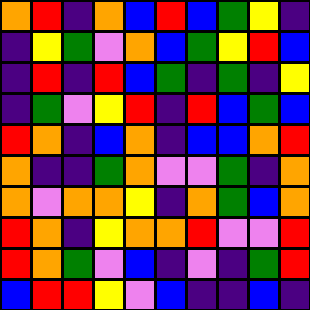[["orange", "red", "indigo", "orange", "blue", "red", "blue", "green", "yellow", "indigo"], ["indigo", "yellow", "green", "violet", "orange", "blue", "green", "yellow", "red", "blue"], ["indigo", "red", "indigo", "red", "blue", "green", "indigo", "green", "indigo", "yellow"], ["indigo", "green", "violet", "yellow", "red", "indigo", "red", "blue", "green", "blue"], ["red", "orange", "indigo", "blue", "orange", "indigo", "blue", "blue", "orange", "red"], ["orange", "indigo", "indigo", "green", "orange", "violet", "violet", "green", "indigo", "orange"], ["orange", "violet", "orange", "orange", "yellow", "indigo", "orange", "green", "blue", "orange"], ["red", "orange", "indigo", "yellow", "orange", "orange", "red", "violet", "violet", "red"], ["red", "orange", "green", "violet", "blue", "indigo", "violet", "indigo", "green", "red"], ["blue", "red", "red", "yellow", "violet", "blue", "indigo", "indigo", "blue", "indigo"]]